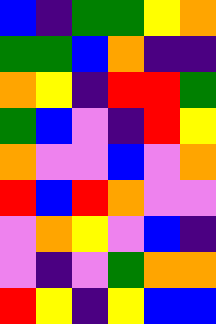[["blue", "indigo", "green", "green", "yellow", "orange"], ["green", "green", "blue", "orange", "indigo", "indigo"], ["orange", "yellow", "indigo", "red", "red", "green"], ["green", "blue", "violet", "indigo", "red", "yellow"], ["orange", "violet", "violet", "blue", "violet", "orange"], ["red", "blue", "red", "orange", "violet", "violet"], ["violet", "orange", "yellow", "violet", "blue", "indigo"], ["violet", "indigo", "violet", "green", "orange", "orange"], ["red", "yellow", "indigo", "yellow", "blue", "blue"]]